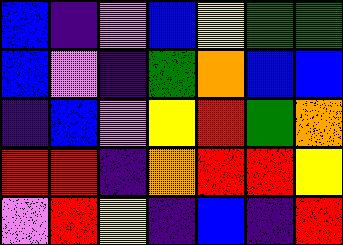[["blue", "indigo", "violet", "blue", "yellow", "green", "green"], ["blue", "violet", "indigo", "green", "orange", "blue", "blue"], ["indigo", "blue", "violet", "yellow", "red", "green", "orange"], ["red", "red", "indigo", "orange", "red", "red", "yellow"], ["violet", "red", "yellow", "indigo", "blue", "indigo", "red"]]